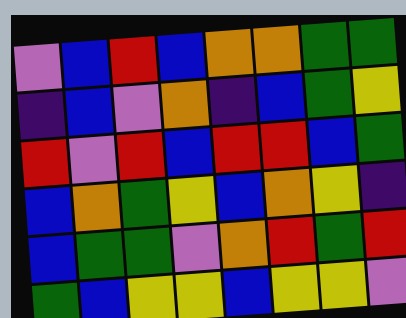[["violet", "blue", "red", "blue", "orange", "orange", "green", "green"], ["indigo", "blue", "violet", "orange", "indigo", "blue", "green", "yellow"], ["red", "violet", "red", "blue", "red", "red", "blue", "green"], ["blue", "orange", "green", "yellow", "blue", "orange", "yellow", "indigo"], ["blue", "green", "green", "violet", "orange", "red", "green", "red"], ["green", "blue", "yellow", "yellow", "blue", "yellow", "yellow", "violet"]]